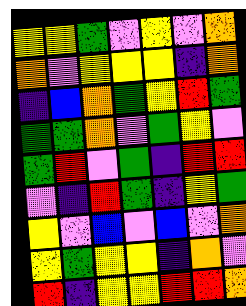[["yellow", "yellow", "green", "violet", "yellow", "violet", "orange"], ["orange", "violet", "yellow", "yellow", "yellow", "indigo", "orange"], ["indigo", "blue", "orange", "green", "yellow", "red", "green"], ["green", "green", "orange", "violet", "green", "yellow", "violet"], ["green", "red", "violet", "green", "indigo", "red", "red"], ["violet", "indigo", "red", "green", "indigo", "yellow", "green"], ["yellow", "violet", "blue", "violet", "blue", "violet", "orange"], ["yellow", "green", "yellow", "yellow", "indigo", "orange", "violet"], ["red", "indigo", "yellow", "yellow", "red", "red", "orange"]]